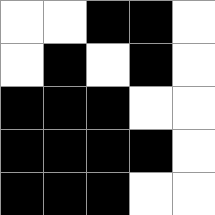[["white", "white", "black", "black", "white"], ["white", "black", "white", "black", "white"], ["black", "black", "black", "white", "white"], ["black", "black", "black", "black", "white"], ["black", "black", "black", "white", "white"]]